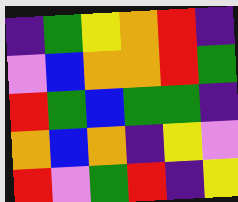[["indigo", "green", "yellow", "orange", "red", "indigo"], ["violet", "blue", "orange", "orange", "red", "green"], ["red", "green", "blue", "green", "green", "indigo"], ["orange", "blue", "orange", "indigo", "yellow", "violet"], ["red", "violet", "green", "red", "indigo", "yellow"]]